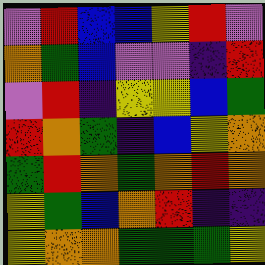[["violet", "red", "blue", "blue", "yellow", "red", "violet"], ["orange", "green", "blue", "violet", "violet", "indigo", "red"], ["violet", "red", "indigo", "yellow", "yellow", "blue", "green"], ["red", "orange", "green", "indigo", "blue", "yellow", "orange"], ["green", "red", "orange", "green", "orange", "red", "orange"], ["yellow", "green", "blue", "orange", "red", "indigo", "indigo"], ["yellow", "orange", "orange", "green", "green", "green", "yellow"]]